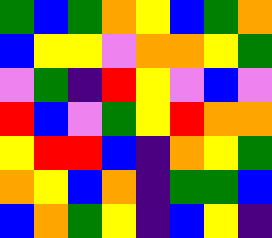[["green", "blue", "green", "orange", "yellow", "blue", "green", "orange"], ["blue", "yellow", "yellow", "violet", "orange", "orange", "yellow", "green"], ["violet", "green", "indigo", "red", "yellow", "violet", "blue", "violet"], ["red", "blue", "violet", "green", "yellow", "red", "orange", "orange"], ["yellow", "red", "red", "blue", "indigo", "orange", "yellow", "green"], ["orange", "yellow", "blue", "orange", "indigo", "green", "green", "blue"], ["blue", "orange", "green", "yellow", "indigo", "blue", "yellow", "indigo"]]